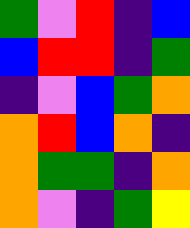[["green", "violet", "red", "indigo", "blue"], ["blue", "red", "red", "indigo", "green"], ["indigo", "violet", "blue", "green", "orange"], ["orange", "red", "blue", "orange", "indigo"], ["orange", "green", "green", "indigo", "orange"], ["orange", "violet", "indigo", "green", "yellow"]]